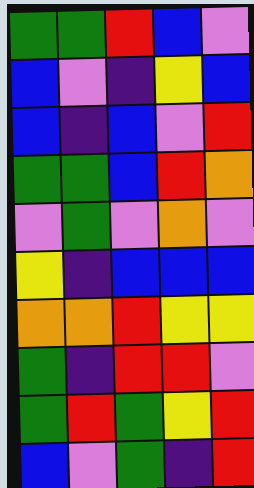[["green", "green", "red", "blue", "violet"], ["blue", "violet", "indigo", "yellow", "blue"], ["blue", "indigo", "blue", "violet", "red"], ["green", "green", "blue", "red", "orange"], ["violet", "green", "violet", "orange", "violet"], ["yellow", "indigo", "blue", "blue", "blue"], ["orange", "orange", "red", "yellow", "yellow"], ["green", "indigo", "red", "red", "violet"], ["green", "red", "green", "yellow", "red"], ["blue", "violet", "green", "indigo", "red"]]